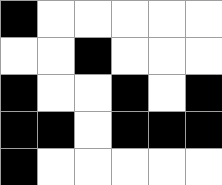[["black", "white", "white", "white", "white", "white"], ["white", "white", "black", "white", "white", "white"], ["black", "white", "white", "black", "white", "black"], ["black", "black", "white", "black", "black", "black"], ["black", "white", "white", "white", "white", "white"]]